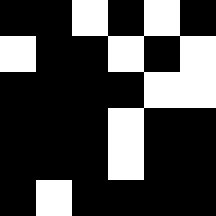[["black", "black", "white", "black", "white", "black"], ["white", "black", "black", "white", "black", "white"], ["black", "black", "black", "black", "white", "white"], ["black", "black", "black", "white", "black", "black"], ["black", "black", "black", "white", "black", "black"], ["black", "white", "black", "black", "black", "black"]]